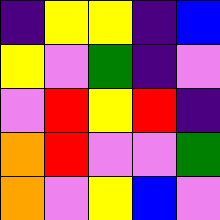[["indigo", "yellow", "yellow", "indigo", "blue"], ["yellow", "violet", "green", "indigo", "violet"], ["violet", "red", "yellow", "red", "indigo"], ["orange", "red", "violet", "violet", "green"], ["orange", "violet", "yellow", "blue", "violet"]]